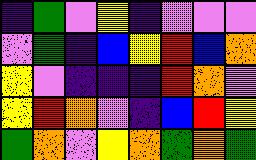[["indigo", "green", "violet", "yellow", "indigo", "violet", "violet", "violet"], ["violet", "green", "indigo", "blue", "yellow", "red", "blue", "orange"], ["yellow", "violet", "indigo", "indigo", "indigo", "red", "orange", "violet"], ["yellow", "red", "orange", "violet", "indigo", "blue", "red", "yellow"], ["green", "orange", "violet", "yellow", "orange", "green", "orange", "green"]]